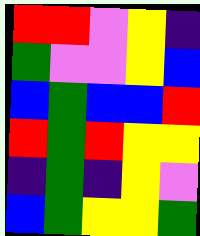[["red", "red", "violet", "yellow", "indigo"], ["green", "violet", "violet", "yellow", "blue"], ["blue", "green", "blue", "blue", "red"], ["red", "green", "red", "yellow", "yellow"], ["indigo", "green", "indigo", "yellow", "violet"], ["blue", "green", "yellow", "yellow", "green"]]